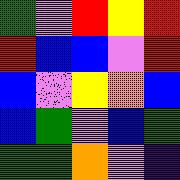[["green", "violet", "red", "yellow", "red"], ["red", "blue", "blue", "violet", "red"], ["blue", "violet", "yellow", "orange", "blue"], ["blue", "green", "violet", "blue", "green"], ["green", "green", "orange", "violet", "indigo"]]